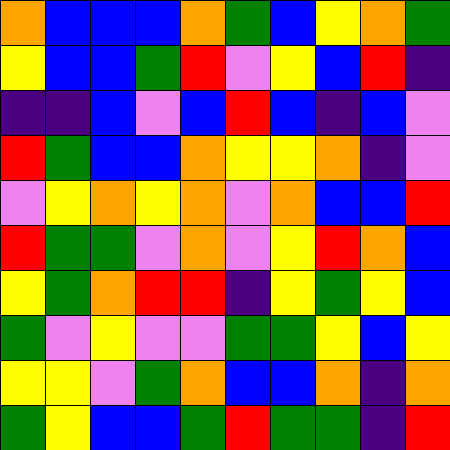[["orange", "blue", "blue", "blue", "orange", "green", "blue", "yellow", "orange", "green"], ["yellow", "blue", "blue", "green", "red", "violet", "yellow", "blue", "red", "indigo"], ["indigo", "indigo", "blue", "violet", "blue", "red", "blue", "indigo", "blue", "violet"], ["red", "green", "blue", "blue", "orange", "yellow", "yellow", "orange", "indigo", "violet"], ["violet", "yellow", "orange", "yellow", "orange", "violet", "orange", "blue", "blue", "red"], ["red", "green", "green", "violet", "orange", "violet", "yellow", "red", "orange", "blue"], ["yellow", "green", "orange", "red", "red", "indigo", "yellow", "green", "yellow", "blue"], ["green", "violet", "yellow", "violet", "violet", "green", "green", "yellow", "blue", "yellow"], ["yellow", "yellow", "violet", "green", "orange", "blue", "blue", "orange", "indigo", "orange"], ["green", "yellow", "blue", "blue", "green", "red", "green", "green", "indigo", "red"]]